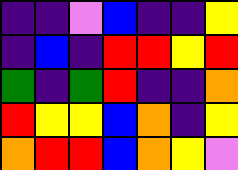[["indigo", "indigo", "violet", "blue", "indigo", "indigo", "yellow"], ["indigo", "blue", "indigo", "red", "red", "yellow", "red"], ["green", "indigo", "green", "red", "indigo", "indigo", "orange"], ["red", "yellow", "yellow", "blue", "orange", "indigo", "yellow"], ["orange", "red", "red", "blue", "orange", "yellow", "violet"]]